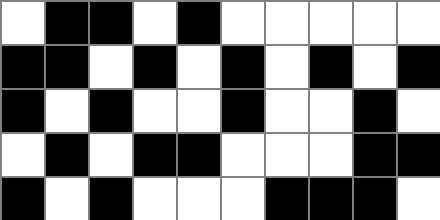[["white", "black", "black", "white", "black", "white", "white", "white", "white", "white"], ["black", "black", "white", "black", "white", "black", "white", "black", "white", "black"], ["black", "white", "black", "white", "white", "black", "white", "white", "black", "white"], ["white", "black", "white", "black", "black", "white", "white", "white", "black", "black"], ["black", "white", "black", "white", "white", "white", "black", "black", "black", "white"]]